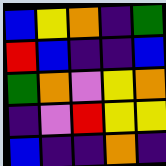[["blue", "yellow", "orange", "indigo", "green"], ["red", "blue", "indigo", "indigo", "blue"], ["green", "orange", "violet", "yellow", "orange"], ["indigo", "violet", "red", "yellow", "yellow"], ["blue", "indigo", "indigo", "orange", "indigo"]]